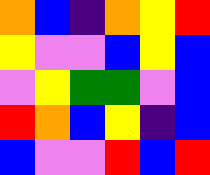[["orange", "blue", "indigo", "orange", "yellow", "red"], ["yellow", "violet", "violet", "blue", "yellow", "blue"], ["violet", "yellow", "green", "green", "violet", "blue"], ["red", "orange", "blue", "yellow", "indigo", "blue"], ["blue", "violet", "violet", "red", "blue", "red"]]